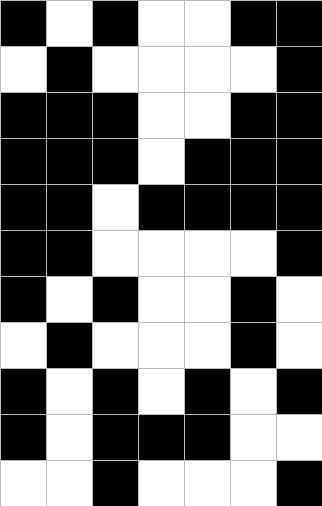[["black", "white", "black", "white", "white", "black", "black"], ["white", "black", "white", "white", "white", "white", "black"], ["black", "black", "black", "white", "white", "black", "black"], ["black", "black", "black", "white", "black", "black", "black"], ["black", "black", "white", "black", "black", "black", "black"], ["black", "black", "white", "white", "white", "white", "black"], ["black", "white", "black", "white", "white", "black", "white"], ["white", "black", "white", "white", "white", "black", "white"], ["black", "white", "black", "white", "black", "white", "black"], ["black", "white", "black", "black", "black", "white", "white"], ["white", "white", "black", "white", "white", "white", "black"]]